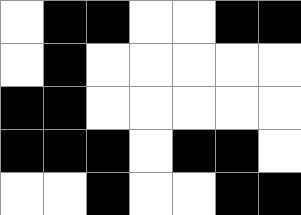[["white", "black", "black", "white", "white", "black", "black"], ["white", "black", "white", "white", "white", "white", "white"], ["black", "black", "white", "white", "white", "white", "white"], ["black", "black", "black", "white", "black", "black", "white"], ["white", "white", "black", "white", "white", "black", "black"]]